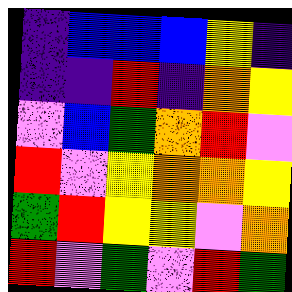[["indigo", "blue", "blue", "blue", "yellow", "indigo"], ["indigo", "indigo", "red", "indigo", "orange", "yellow"], ["violet", "blue", "green", "orange", "red", "violet"], ["red", "violet", "yellow", "orange", "orange", "yellow"], ["green", "red", "yellow", "yellow", "violet", "orange"], ["red", "violet", "green", "violet", "red", "green"]]